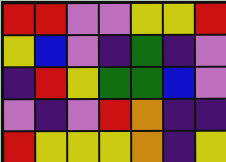[["red", "red", "violet", "violet", "yellow", "yellow", "red"], ["yellow", "blue", "violet", "indigo", "green", "indigo", "violet"], ["indigo", "red", "yellow", "green", "green", "blue", "violet"], ["violet", "indigo", "violet", "red", "orange", "indigo", "indigo"], ["red", "yellow", "yellow", "yellow", "orange", "indigo", "yellow"]]